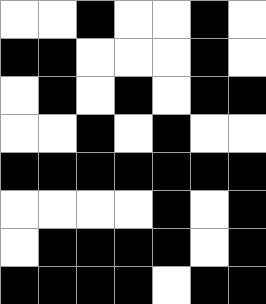[["white", "white", "black", "white", "white", "black", "white"], ["black", "black", "white", "white", "white", "black", "white"], ["white", "black", "white", "black", "white", "black", "black"], ["white", "white", "black", "white", "black", "white", "white"], ["black", "black", "black", "black", "black", "black", "black"], ["white", "white", "white", "white", "black", "white", "black"], ["white", "black", "black", "black", "black", "white", "black"], ["black", "black", "black", "black", "white", "black", "black"]]